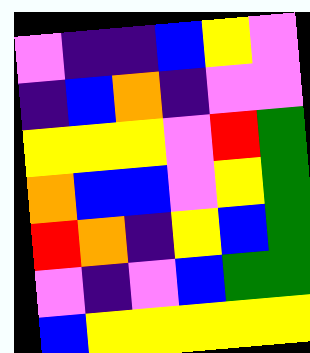[["violet", "indigo", "indigo", "blue", "yellow", "violet"], ["indigo", "blue", "orange", "indigo", "violet", "violet"], ["yellow", "yellow", "yellow", "violet", "red", "green"], ["orange", "blue", "blue", "violet", "yellow", "green"], ["red", "orange", "indigo", "yellow", "blue", "green"], ["violet", "indigo", "violet", "blue", "green", "green"], ["blue", "yellow", "yellow", "yellow", "yellow", "yellow"]]